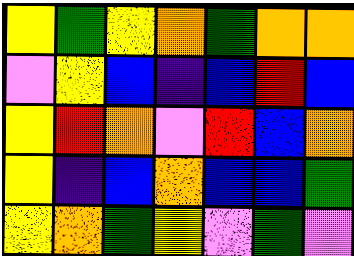[["yellow", "green", "yellow", "orange", "green", "orange", "orange"], ["violet", "yellow", "blue", "indigo", "blue", "red", "blue"], ["yellow", "red", "orange", "violet", "red", "blue", "orange"], ["yellow", "indigo", "blue", "orange", "blue", "blue", "green"], ["yellow", "orange", "green", "yellow", "violet", "green", "violet"]]